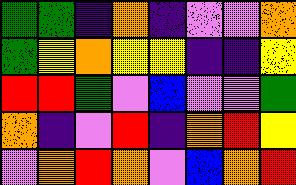[["green", "green", "indigo", "orange", "indigo", "violet", "violet", "orange"], ["green", "yellow", "orange", "yellow", "yellow", "indigo", "indigo", "yellow"], ["red", "red", "green", "violet", "blue", "violet", "violet", "green"], ["orange", "indigo", "violet", "red", "indigo", "orange", "red", "yellow"], ["violet", "orange", "red", "orange", "violet", "blue", "orange", "red"]]